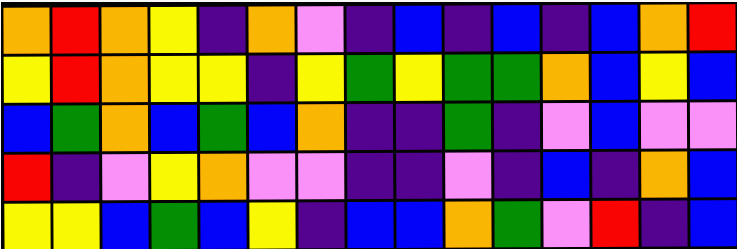[["orange", "red", "orange", "yellow", "indigo", "orange", "violet", "indigo", "blue", "indigo", "blue", "indigo", "blue", "orange", "red"], ["yellow", "red", "orange", "yellow", "yellow", "indigo", "yellow", "green", "yellow", "green", "green", "orange", "blue", "yellow", "blue"], ["blue", "green", "orange", "blue", "green", "blue", "orange", "indigo", "indigo", "green", "indigo", "violet", "blue", "violet", "violet"], ["red", "indigo", "violet", "yellow", "orange", "violet", "violet", "indigo", "indigo", "violet", "indigo", "blue", "indigo", "orange", "blue"], ["yellow", "yellow", "blue", "green", "blue", "yellow", "indigo", "blue", "blue", "orange", "green", "violet", "red", "indigo", "blue"]]